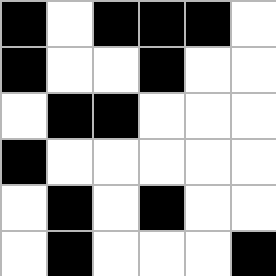[["black", "white", "black", "black", "black", "white"], ["black", "white", "white", "black", "white", "white"], ["white", "black", "black", "white", "white", "white"], ["black", "white", "white", "white", "white", "white"], ["white", "black", "white", "black", "white", "white"], ["white", "black", "white", "white", "white", "black"]]